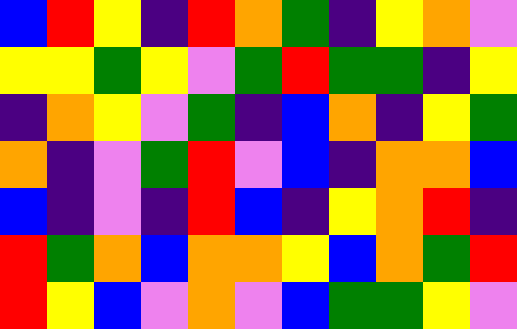[["blue", "red", "yellow", "indigo", "red", "orange", "green", "indigo", "yellow", "orange", "violet"], ["yellow", "yellow", "green", "yellow", "violet", "green", "red", "green", "green", "indigo", "yellow"], ["indigo", "orange", "yellow", "violet", "green", "indigo", "blue", "orange", "indigo", "yellow", "green"], ["orange", "indigo", "violet", "green", "red", "violet", "blue", "indigo", "orange", "orange", "blue"], ["blue", "indigo", "violet", "indigo", "red", "blue", "indigo", "yellow", "orange", "red", "indigo"], ["red", "green", "orange", "blue", "orange", "orange", "yellow", "blue", "orange", "green", "red"], ["red", "yellow", "blue", "violet", "orange", "violet", "blue", "green", "green", "yellow", "violet"]]